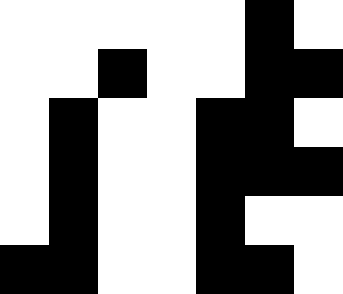[["white", "white", "white", "white", "white", "black", "white"], ["white", "white", "black", "white", "white", "black", "black"], ["white", "black", "white", "white", "black", "black", "white"], ["white", "black", "white", "white", "black", "black", "black"], ["white", "black", "white", "white", "black", "white", "white"], ["black", "black", "white", "white", "black", "black", "white"]]